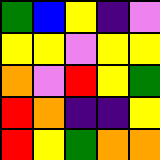[["green", "blue", "yellow", "indigo", "violet"], ["yellow", "yellow", "violet", "yellow", "yellow"], ["orange", "violet", "red", "yellow", "green"], ["red", "orange", "indigo", "indigo", "yellow"], ["red", "yellow", "green", "orange", "orange"]]